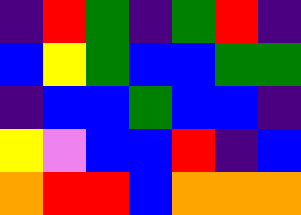[["indigo", "red", "green", "indigo", "green", "red", "indigo"], ["blue", "yellow", "green", "blue", "blue", "green", "green"], ["indigo", "blue", "blue", "green", "blue", "blue", "indigo"], ["yellow", "violet", "blue", "blue", "red", "indigo", "blue"], ["orange", "red", "red", "blue", "orange", "orange", "orange"]]